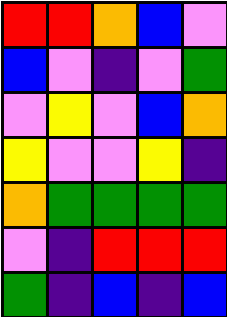[["red", "red", "orange", "blue", "violet"], ["blue", "violet", "indigo", "violet", "green"], ["violet", "yellow", "violet", "blue", "orange"], ["yellow", "violet", "violet", "yellow", "indigo"], ["orange", "green", "green", "green", "green"], ["violet", "indigo", "red", "red", "red"], ["green", "indigo", "blue", "indigo", "blue"]]